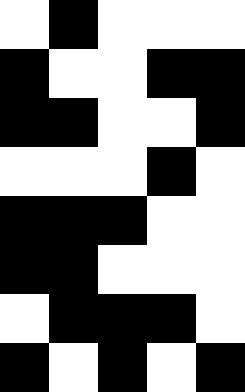[["white", "black", "white", "white", "white"], ["black", "white", "white", "black", "black"], ["black", "black", "white", "white", "black"], ["white", "white", "white", "black", "white"], ["black", "black", "black", "white", "white"], ["black", "black", "white", "white", "white"], ["white", "black", "black", "black", "white"], ["black", "white", "black", "white", "black"]]